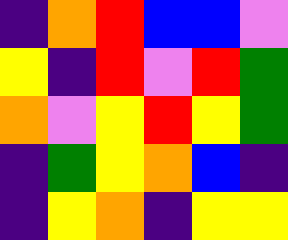[["indigo", "orange", "red", "blue", "blue", "violet"], ["yellow", "indigo", "red", "violet", "red", "green"], ["orange", "violet", "yellow", "red", "yellow", "green"], ["indigo", "green", "yellow", "orange", "blue", "indigo"], ["indigo", "yellow", "orange", "indigo", "yellow", "yellow"]]